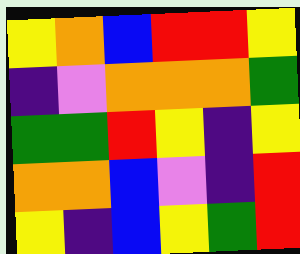[["yellow", "orange", "blue", "red", "red", "yellow"], ["indigo", "violet", "orange", "orange", "orange", "green"], ["green", "green", "red", "yellow", "indigo", "yellow"], ["orange", "orange", "blue", "violet", "indigo", "red"], ["yellow", "indigo", "blue", "yellow", "green", "red"]]